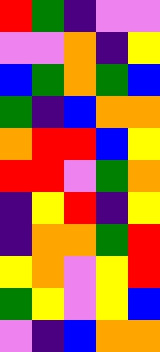[["red", "green", "indigo", "violet", "violet"], ["violet", "violet", "orange", "indigo", "yellow"], ["blue", "green", "orange", "green", "blue"], ["green", "indigo", "blue", "orange", "orange"], ["orange", "red", "red", "blue", "yellow"], ["red", "red", "violet", "green", "orange"], ["indigo", "yellow", "red", "indigo", "yellow"], ["indigo", "orange", "orange", "green", "red"], ["yellow", "orange", "violet", "yellow", "red"], ["green", "yellow", "violet", "yellow", "blue"], ["violet", "indigo", "blue", "orange", "orange"]]